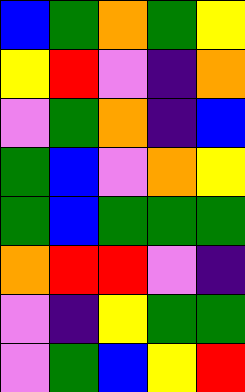[["blue", "green", "orange", "green", "yellow"], ["yellow", "red", "violet", "indigo", "orange"], ["violet", "green", "orange", "indigo", "blue"], ["green", "blue", "violet", "orange", "yellow"], ["green", "blue", "green", "green", "green"], ["orange", "red", "red", "violet", "indigo"], ["violet", "indigo", "yellow", "green", "green"], ["violet", "green", "blue", "yellow", "red"]]